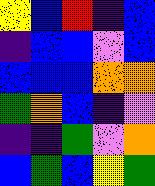[["yellow", "blue", "red", "indigo", "blue"], ["indigo", "blue", "blue", "violet", "blue"], ["blue", "blue", "blue", "orange", "orange"], ["green", "orange", "blue", "indigo", "violet"], ["indigo", "indigo", "green", "violet", "orange"], ["blue", "green", "blue", "yellow", "green"]]